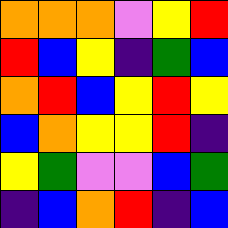[["orange", "orange", "orange", "violet", "yellow", "red"], ["red", "blue", "yellow", "indigo", "green", "blue"], ["orange", "red", "blue", "yellow", "red", "yellow"], ["blue", "orange", "yellow", "yellow", "red", "indigo"], ["yellow", "green", "violet", "violet", "blue", "green"], ["indigo", "blue", "orange", "red", "indigo", "blue"]]